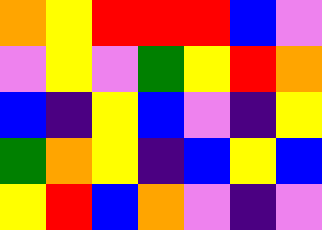[["orange", "yellow", "red", "red", "red", "blue", "violet"], ["violet", "yellow", "violet", "green", "yellow", "red", "orange"], ["blue", "indigo", "yellow", "blue", "violet", "indigo", "yellow"], ["green", "orange", "yellow", "indigo", "blue", "yellow", "blue"], ["yellow", "red", "blue", "orange", "violet", "indigo", "violet"]]